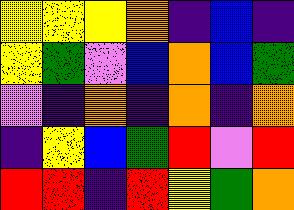[["yellow", "yellow", "yellow", "orange", "indigo", "blue", "indigo"], ["yellow", "green", "violet", "blue", "orange", "blue", "green"], ["violet", "indigo", "orange", "indigo", "orange", "indigo", "orange"], ["indigo", "yellow", "blue", "green", "red", "violet", "red"], ["red", "red", "indigo", "red", "yellow", "green", "orange"]]